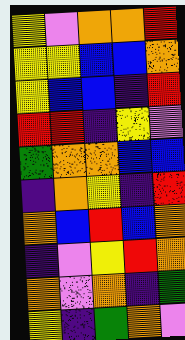[["yellow", "violet", "orange", "orange", "red"], ["yellow", "yellow", "blue", "blue", "orange"], ["yellow", "blue", "blue", "indigo", "red"], ["red", "red", "indigo", "yellow", "violet"], ["green", "orange", "orange", "blue", "blue"], ["indigo", "orange", "yellow", "indigo", "red"], ["orange", "blue", "red", "blue", "orange"], ["indigo", "violet", "yellow", "red", "orange"], ["orange", "violet", "orange", "indigo", "green"], ["yellow", "indigo", "green", "orange", "violet"]]